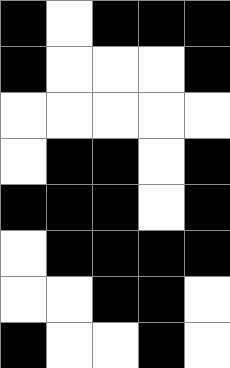[["black", "white", "black", "black", "black"], ["black", "white", "white", "white", "black"], ["white", "white", "white", "white", "white"], ["white", "black", "black", "white", "black"], ["black", "black", "black", "white", "black"], ["white", "black", "black", "black", "black"], ["white", "white", "black", "black", "white"], ["black", "white", "white", "black", "white"]]